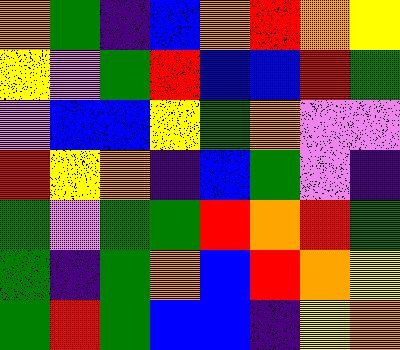[["orange", "green", "indigo", "blue", "orange", "red", "orange", "yellow"], ["yellow", "violet", "green", "red", "blue", "blue", "red", "green"], ["violet", "blue", "blue", "yellow", "green", "orange", "violet", "violet"], ["red", "yellow", "orange", "indigo", "blue", "green", "violet", "indigo"], ["green", "violet", "green", "green", "red", "orange", "red", "green"], ["green", "indigo", "green", "orange", "blue", "red", "orange", "yellow"], ["green", "red", "green", "blue", "blue", "indigo", "yellow", "orange"]]